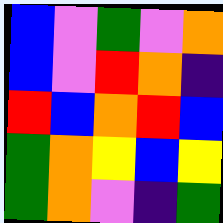[["blue", "violet", "green", "violet", "orange"], ["blue", "violet", "red", "orange", "indigo"], ["red", "blue", "orange", "red", "blue"], ["green", "orange", "yellow", "blue", "yellow"], ["green", "orange", "violet", "indigo", "green"]]